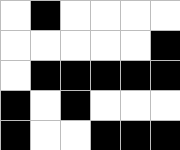[["white", "black", "white", "white", "white", "white"], ["white", "white", "white", "white", "white", "black"], ["white", "black", "black", "black", "black", "black"], ["black", "white", "black", "white", "white", "white"], ["black", "white", "white", "black", "black", "black"]]